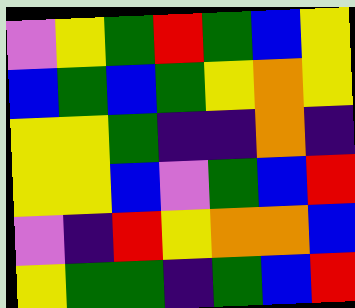[["violet", "yellow", "green", "red", "green", "blue", "yellow"], ["blue", "green", "blue", "green", "yellow", "orange", "yellow"], ["yellow", "yellow", "green", "indigo", "indigo", "orange", "indigo"], ["yellow", "yellow", "blue", "violet", "green", "blue", "red"], ["violet", "indigo", "red", "yellow", "orange", "orange", "blue"], ["yellow", "green", "green", "indigo", "green", "blue", "red"]]